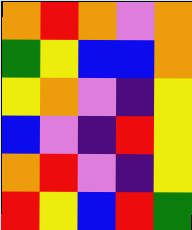[["orange", "red", "orange", "violet", "orange"], ["green", "yellow", "blue", "blue", "orange"], ["yellow", "orange", "violet", "indigo", "yellow"], ["blue", "violet", "indigo", "red", "yellow"], ["orange", "red", "violet", "indigo", "yellow"], ["red", "yellow", "blue", "red", "green"]]